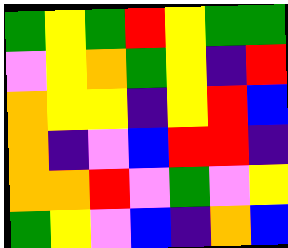[["green", "yellow", "green", "red", "yellow", "green", "green"], ["violet", "yellow", "orange", "green", "yellow", "indigo", "red"], ["orange", "yellow", "yellow", "indigo", "yellow", "red", "blue"], ["orange", "indigo", "violet", "blue", "red", "red", "indigo"], ["orange", "orange", "red", "violet", "green", "violet", "yellow"], ["green", "yellow", "violet", "blue", "indigo", "orange", "blue"]]